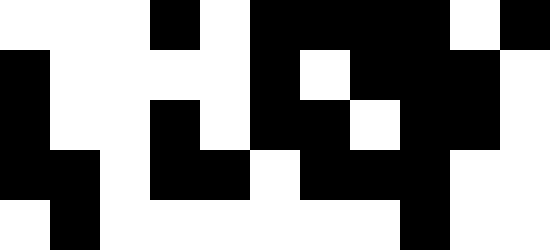[["white", "white", "white", "black", "white", "black", "black", "black", "black", "white", "black"], ["black", "white", "white", "white", "white", "black", "white", "black", "black", "black", "white"], ["black", "white", "white", "black", "white", "black", "black", "white", "black", "black", "white"], ["black", "black", "white", "black", "black", "white", "black", "black", "black", "white", "white"], ["white", "black", "white", "white", "white", "white", "white", "white", "black", "white", "white"]]